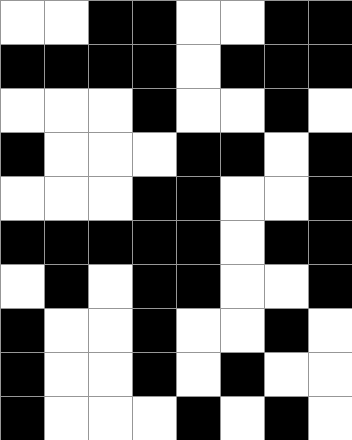[["white", "white", "black", "black", "white", "white", "black", "black"], ["black", "black", "black", "black", "white", "black", "black", "black"], ["white", "white", "white", "black", "white", "white", "black", "white"], ["black", "white", "white", "white", "black", "black", "white", "black"], ["white", "white", "white", "black", "black", "white", "white", "black"], ["black", "black", "black", "black", "black", "white", "black", "black"], ["white", "black", "white", "black", "black", "white", "white", "black"], ["black", "white", "white", "black", "white", "white", "black", "white"], ["black", "white", "white", "black", "white", "black", "white", "white"], ["black", "white", "white", "white", "black", "white", "black", "white"]]